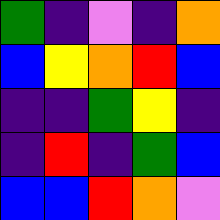[["green", "indigo", "violet", "indigo", "orange"], ["blue", "yellow", "orange", "red", "blue"], ["indigo", "indigo", "green", "yellow", "indigo"], ["indigo", "red", "indigo", "green", "blue"], ["blue", "blue", "red", "orange", "violet"]]